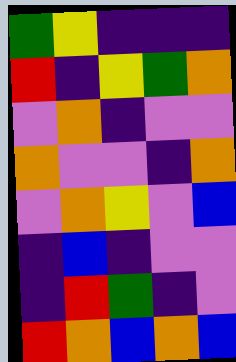[["green", "yellow", "indigo", "indigo", "indigo"], ["red", "indigo", "yellow", "green", "orange"], ["violet", "orange", "indigo", "violet", "violet"], ["orange", "violet", "violet", "indigo", "orange"], ["violet", "orange", "yellow", "violet", "blue"], ["indigo", "blue", "indigo", "violet", "violet"], ["indigo", "red", "green", "indigo", "violet"], ["red", "orange", "blue", "orange", "blue"]]